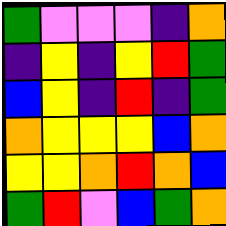[["green", "violet", "violet", "violet", "indigo", "orange"], ["indigo", "yellow", "indigo", "yellow", "red", "green"], ["blue", "yellow", "indigo", "red", "indigo", "green"], ["orange", "yellow", "yellow", "yellow", "blue", "orange"], ["yellow", "yellow", "orange", "red", "orange", "blue"], ["green", "red", "violet", "blue", "green", "orange"]]